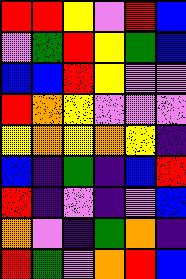[["red", "red", "yellow", "violet", "red", "blue"], ["violet", "green", "red", "yellow", "green", "blue"], ["blue", "blue", "red", "yellow", "violet", "violet"], ["red", "orange", "yellow", "violet", "violet", "violet"], ["yellow", "orange", "yellow", "orange", "yellow", "indigo"], ["blue", "indigo", "green", "indigo", "blue", "red"], ["red", "indigo", "violet", "indigo", "violet", "blue"], ["orange", "violet", "indigo", "green", "orange", "indigo"], ["red", "green", "violet", "orange", "red", "blue"]]